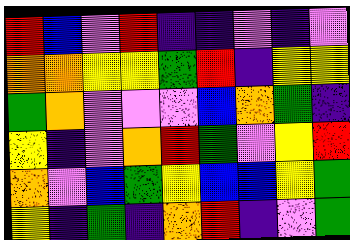[["red", "blue", "violet", "red", "indigo", "indigo", "violet", "indigo", "violet"], ["orange", "orange", "yellow", "yellow", "green", "red", "indigo", "yellow", "yellow"], ["green", "orange", "violet", "violet", "violet", "blue", "orange", "green", "indigo"], ["yellow", "indigo", "violet", "orange", "red", "green", "violet", "yellow", "red"], ["orange", "violet", "blue", "green", "yellow", "blue", "blue", "yellow", "green"], ["yellow", "indigo", "green", "indigo", "orange", "red", "indigo", "violet", "green"]]